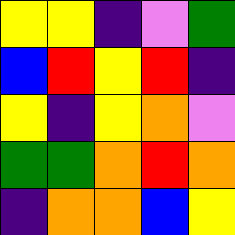[["yellow", "yellow", "indigo", "violet", "green"], ["blue", "red", "yellow", "red", "indigo"], ["yellow", "indigo", "yellow", "orange", "violet"], ["green", "green", "orange", "red", "orange"], ["indigo", "orange", "orange", "blue", "yellow"]]